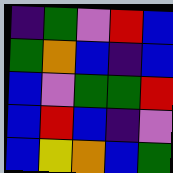[["indigo", "green", "violet", "red", "blue"], ["green", "orange", "blue", "indigo", "blue"], ["blue", "violet", "green", "green", "red"], ["blue", "red", "blue", "indigo", "violet"], ["blue", "yellow", "orange", "blue", "green"]]